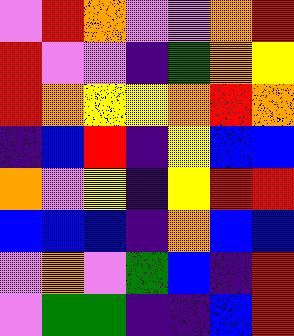[["violet", "red", "orange", "violet", "violet", "orange", "red"], ["red", "violet", "violet", "indigo", "green", "orange", "yellow"], ["red", "orange", "yellow", "yellow", "orange", "red", "orange"], ["indigo", "blue", "red", "indigo", "yellow", "blue", "blue"], ["orange", "violet", "yellow", "indigo", "yellow", "red", "red"], ["blue", "blue", "blue", "indigo", "orange", "blue", "blue"], ["violet", "orange", "violet", "green", "blue", "indigo", "red"], ["violet", "green", "green", "indigo", "indigo", "blue", "red"]]